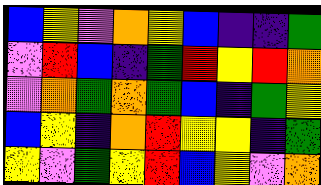[["blue", "yellow", "violet", "orange", "yellow", "blue", "indigo", "indigo", "green"], ["violet", "red", "blue", "indigo", "green", "red", "yellow", "red", "orange"], ["violet", "orange", "green", "orange", "green", "blue", "indigo", "green", "yellow"], ["blue", "yellow", "indigo", "orange", "red", "yellow", "yellow", "indigo", "green"], ["yellow", "violet", "green", "yellow", "red", "blue", "yellow", "violet", "orange"]]